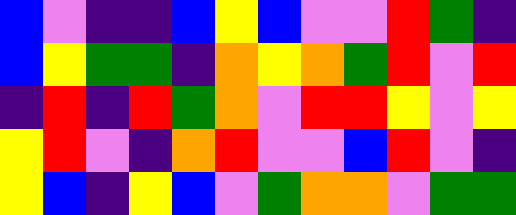[["blue", "violet", "indigo", "indigo", "blue", "yellow", "blue", "violet", "violet", "red", "green", "indigo"], ["blue", "yellow", "green", "green", "indigo", "orange", "yellow", "orange", "green", "red", "violet", "red"], ["indigo", "red", "indigo", "red", "green", "orange", "violet", "red", "red", "yellow", "violet", "yellow"], ["yellow", "red", "violet", "indigo", "orange", "red", "violet", "violet", "blue", "red", "violet", "indigo"], ["yellow", "blue", "indigo", "yellow", "blue", "violet", "green", "orange", "orange", "violet", "green", "green"]]